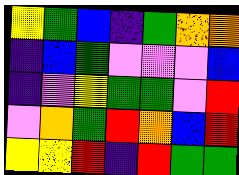[["yellow", "green", "blue", "indigo", "green", "orange", "orange"], ["indigo", "blue", "green", "violet", "violet", "violet", "blue"], ["indigo", "violet", "yellow", "green", "green", "violet", "red"], ["violet", "orange", "green", "red", "orange", "blue", "red"], ["yellow", "yellow", "red", "indigo", "red", "green", "green"]]